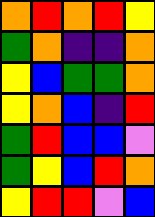[["orange", "red", "orange", "red", "yellow"], ["green", "orange", "indigo", "indigo", "orange"], ["yellow", "blue", "green", "green", "orange"], ["yellow", "orange", "blue", "indigo", "red"], ["green", "red", "blue", "blue", "violet"], ["green", "yellow", "blue", "red", "orange"], ["yellow", "red", "red", "violet", "blue"]]